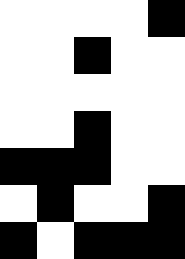[["white", "white", "white", "white", "black"], ["white", "white", "black", "white", "white"], ["white", "white", "white", "white", "white"], ["white", "white", "black", "white", "white"], ["black", "black", "black", "white", "white"], ["white", "black", "white", "white", "black"], ["black", "white", "black", "black", "black"]]